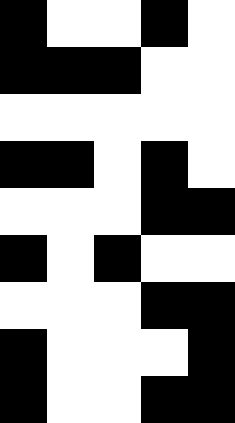[["black", "white", "white", "black", "white"], ["black", "black", "black", "white", "white"], ["white", "white", "white", "white", "white"], ["black", "black", "white", "black", "white"], ["white", "white", "white", "black", "black"], ["black", "white", "black", "white", "white"], ["white", "white", "white", "black", "black"], ["black", "white", "white", "white", "black"], ["black", "white", "white", "black", "black"]]